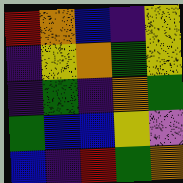[["red", "orange", "blue", "indigo", "yellow"], ["indigo", "yellow", "orange", "green", "yellow"], ["indigo", "green", "indigo", "orange", "green"], ["green", "blue", "blue", "yellow", "violet"], ["blue", "indigo", "red", "green", "orange"]]